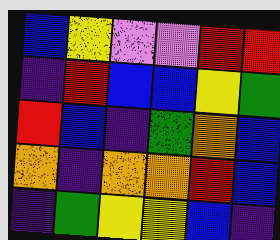[["blue", "yellow", "violet", "violet", "red", "red"], ["indigo", "red", "blue", "blue", "yellow", "green"], ["red", "blue", "indigo", "green", "orange", "blue"], ["orange", "indigo", "orange", "orange", "red", "blue"], ["indigo", "green", "yellow", "yellow", "blue", "indigo"]]